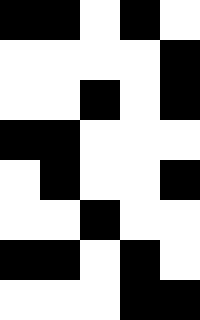[["black", "black", "white", "black", "white"], ["white", "white", "white", "white", "black"], ["white", "white", "black", "white", "black"], ["black", "black", "white", "white", "white"], ["white", "black", "white", "white", "black"], ["white", "white", "black", "white", "white"], ["black", "black", "white", "black", "white"], ["white", "white", "white", "black", "black"]]